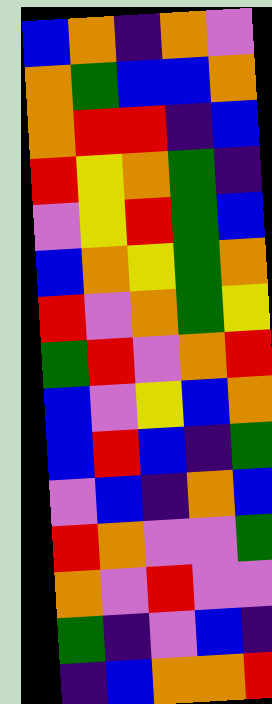[["blue", "orange", "indigo", "orange", "violet"], ["orange", "green", "blue", "blue", "orange"], ["orange", "red", "red", "indigo", "blue"], ["red", "yellow", "orange", "green", "indigo"], ["violet", "yellow", "red", "green", "blue"], ["blue", "orange", "yellow", "green", "orange"], ["red", "violet", "orange", "green", "yellow"], ["green", "red", "violet", "orange", "red"], ["blue", "violet", "yellow", "blue", "orange"], ["blue", "red", "blue", "indigo", "green"], ["violet", "blue", "indigo", "orange", "blue"], ["red", "orange", "violet", "violet", "green"], ["orange", "violet", "red", "violet", "violet"], ["green", "indigo", "violet", "blue", "indigo"], ["indigo", "blue", "orange", "orange", "red"]]